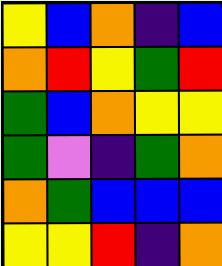[["yellow", "blue", "orange", "indigo", "blue"], ["orange", "red", "yellow", "green", "red"], ["green", "blue", "orange", "yellow", "yellow"], ["green", "violet", "indigo", "green", "orange"], ["orange", "green", "blue", "blue", "blue"], ["yellow", "yellow", "red", "indigo", "orange"]]